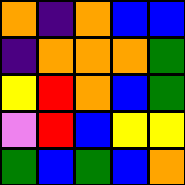[["orange", "indigo", "orange", "blue", "blue"], ["indigo", "orange", "orange", "orange", "green"], ["yellow", "red", "orange", "blue", "green"], ["violet", "red", "blue", "yellow", "yellow"], ["green", "blue", "green", "blue", "orange"]]